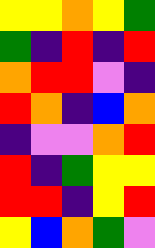[["yellow", "yellow", "orange", "yellow", "green"], ["green", "indigo", "red", "indigo", "red"], ["orange", "red", "red", "violet", "indigo"], ["red", "orange", "indigo", "blue", "orange"], ["indigo", "violet", "violet", "orange", "red"], ["red", "indigo", "green", "yellow", "yellow"], ["red", "red", "indigo", "yellow", "red"], ["yellow", "blue", "orange", "green", "violet"]]